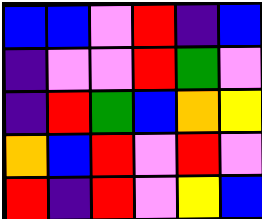[["blue", "blue", "violet", "red", "indigo", "blue"], ["indigo", "violet", "violet", "red", "green", "violet"], ["indigo", "red", "green", "blue", "orange", "yellow"], ["orange", "blue", "red", "violet", "red", "violet"], ["red", "indigo", "red", "violet", "yellow", "blue"]]